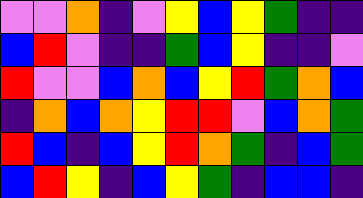[["violet", "violet", "orange", "indigo", "violet", "yellow", "blue", "yellow", "green", "indigo", "indigo"], ["blue", "red", "violet", "indigo", "indigo", "green", "blue", "yellow", "indigo", "indigo", "violet"], ["red", "violet", "violet", "blue", "orange", "blue", "yellow", "red", "green", "orange", "blue"], ["indigo", "orange", "blue", "orange", "yellow", "red", "red", "violet", "blue", "orange", "green"], ["red", "blue", "indigo", "blue", "yellow", "red", "orange", "green", "indigo", "blue", "green"], ["blue", "red", "yellow", "indigo", "blue", "yellow", "green", "indigo", "blue", "blue", "indigo"]]